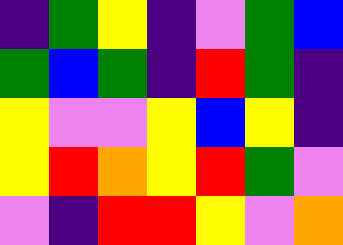[["indigo", "green", "yellow", "indigo", "violet", "green", "blue"], ["green", "blue", "green", "indigo", "red", "green", "indigo"], ["yellow", "violet", "violet", "yellow", "blue", "yellow", "indigo"], ["yellow", "red", "orange", "yellow", "red", "green", "violet"], ["violet", "indigo", "red", "red", "yellow", "violet", "orange"]]